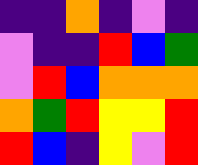[["indigo", "indigo", "orange", "indigo", "violet", "indigo"], ["violet", "indigo", "indigo", "red", "blue", "green"], ["violet", "red", "blue", "orange", "orange", "orange"], ["orange", "green", "red", "yellow", "yellow", "red"], ["red", "blue", "indigo", "yellow", "violet", "red"]]